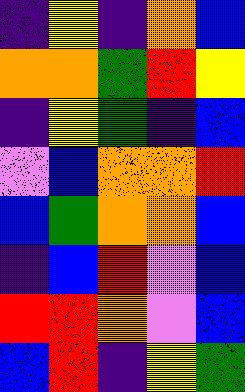[["indigo", "yellow", "indigo", "orange", "blue"], ["orange", "orange", "green", "red", "yellow"], ["indigo", "yellow", "green", "indigo", "blue"], ["violet", "blue", "orange", "orange", "red"], ["blue", "green", "orange", "orange", "blue"], ["indigo", "blue", "red", "violet", "blue"], ["red", "red", "orange", "violet", "blue"], ["blue", "red", "indigo", "yellow", "green"]]